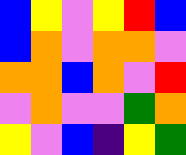[["blue", "yellow", "violet", "yellow", "red", "blue"], ["blue", "orange", "violet", "orange", "orange", "violet"], ["orange", "orange", "blue", "orange", "violet", "red"], ["violet", "orange", "violet", "violet", "green", "orange"], ["yellow", "violet", "blue", "indigo", "yellow", "green"]]